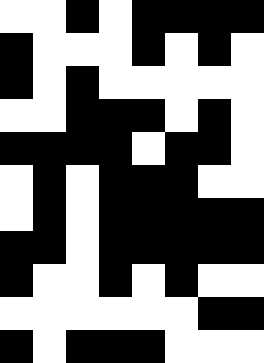[["white", "white", "black", "white", "black", "black", "black", "black"], ["black", "white", "white", "white", "black", "white", "black", "white"], ["black", "white", "black", "white", "white", "white", "white", "white"], ["white", "white", "black", "black", "black", "white", "black", "white"], ["black", "black", "black", "black", "white", "black", "black", "white"], ["white", "black", "white", "black", "black", "black", "white", "white"], ["white", "black", "white", "black", "black", "black", "black", "black"], ["black", "black", "white", "black", "black", "black", "black", "black"], ["black", "white", "white", "black", "white", "black", "white", "white"], ["white", "white", "white", "white", "white", "white", "black", "black"], ["black", "white", "black", "black", "black", "white", "white", "white"]]